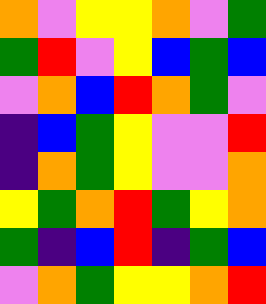[["orange", "violet", "yellow", "yellow", "orange", "violet", "green"], ["green", "red", "violet", "yellow", "blue", "green", "blue"], ["violet", "orange", "blue", "red", "orange", "green", "violet"], ["indigo", "blue", "green", "yellow", "violet", "violet", "red"], ["indigo", "orange", "green", "yellow", "violet", "violet", "orange"], ["yellow", "green", "orange", "red", "green", "yellow", "orange"], ["green", "indigo", "blue", "red", "indigo", "green", "blue"], ["violet", "orange", "green", "yellow", "yellow", "orange", "red"]]